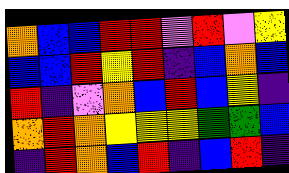[["orange", "blue", "blue", "red", "red", "violet", "red", "violet", "yellow"], ["blue", "blue", "red", "yellow", "red", "indigo", "blue", "orange", "blue"], ["red", "indigo", "violet", "orange", "blue", "red", "blue", "yellow", "indigo"], ["orange", "red", "orange", "yellow", "yellow", "yellow", "green", "green", "blue"], ["indigo", "red", "orange", "blue", "red", "indigo", "blue", "red", "indigo"]]